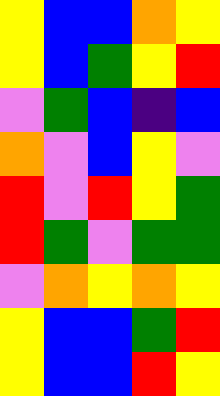[["yellow", "blue", "blue", "orange", "yellow"], ["yellow", "blue", "green", "yellow", "red"], ["violet", "green", "blue", "indigo", "blue"], ["orange", "violet", "blue", "yellow", "violet"], ["red", "violet", "red", "yellow", "green"], ["red", "green", "violet", "green", "green"], ["violet", "orange", "yellow", "orange", "yellow"], ["yellow", "blue", "blue", "green", "red"], ["yellow", "blue", "blue", "red", "yellow"]]